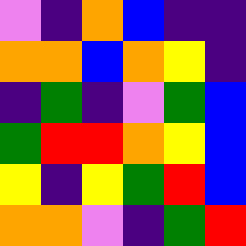[["violet", "indigo", "orange", "blue", "indigo", "indigo"], ["orange", "orange", "blue", "orange", "yellow", "indigo"], ["indigo", "green", "indigo", "violet", "green", "blue"], ["green", "red", "red", "orange", "yellow", "blue"], ["yellow", "indigo", "yellow", "green", "red", "blue"], ["orange", "orange", "violet", "indigo", "green", "red"]]